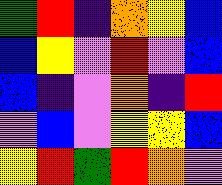[["green", "red", "indigo", "orange", "yellow", "blue"], ["blue", "yellow", "violet", "red", "violet", "blue"], ["blue", "indigo", "violet", "orange", "indigo", "red"], ["violet", "blue", "violet", "yellow", "yellow", "blue"], ["yellow", "red", "green", "red", "orange", "violet"]]